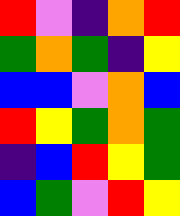[["red", "violet", "indigo", "orange", "red"], ["green", "orange", "green", "indigo", "yellow"], ["blue", "blue", "violet", "orange", "blue"], ["red", "yellow", "green", "orange", "green"], ["indigo", "blue", "red", "yellow", "green"], ["blue", "green", "violet", "red", "yellow"]]